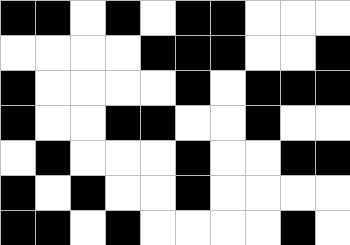[["black", "black", "white", "black", "white", "black", "black", "white", "white", "white"], ["white", "white", "white", "white", "black", "black", "black", "white", "white", "black"], ["black", "white", "white", "white", "white", "black", "white", "black", "black", "black"], ["black", "white", "white", "black", "black", "white", "white", "black", "white", "white"], ["white", "black", "white", "white", "white", "black", "white", "white", "black", "black"], ["black", "white", "black", "white", "white", "black", "white", "white", "white", "white"], ["black", "black", "white", "black", "white", "white", "white", "white", "black", "white"]]